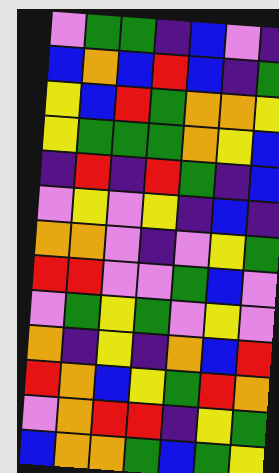[["violet", "green", "green", "indigo", "blue", "violet", "indigo"], ["blue", "orange", "blue", "red", "blue", "indigo", "green"], ["yellow", "blue", "red", "green", "orange", "orange", "yellow"], ["yellow", "green", "green", "green", "orange", "yellow", "blue"], ["indigo", "red", "indigo", "red", "green", "indigo", "blue"], ["violet", "yellow", "violet", "yellow", "indigo", "blue", "indigo"], ["orange", "orange", "violet", "indigo", "violet", "yellow", "green"], ["red", "red", "violet", "violet", "green", "blue", "violet"], ["violet", "green", "yellow", "green", "violet", "yellow", "violet"], ["orange", "indigo", "yellow", "indigo", "orange", "blue", "red"], ["red", "orange", "blue", "yellow", "green", "red", "orange"], ["violet", "orange", "red", "red", "indigo", "yellow", "green"], ["blue", "orange", "orange", "green", "blue", "green", "yellow"]]